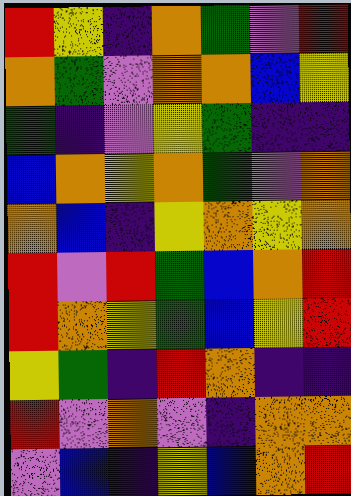[["red", "yellow", "indigo", "orange", "green", "violet", "red"], ["orange", "green", "violet", "orange", "orange", "blue", "yellow"], ["green", "indigo", "violet", "yellow", "green", "indigo", "indigo"], ["blue", "orange", "yellow", "orange", "green", "violet", "orange"], ["orange", "blue", "indigo", "yellow", "orange", "yellow", "orange"], ["red", "violet", "red", "green", "blue", "orange", "red"], ["red", "orange", "yellow", "green", "blue", "yellow", "red"], ["yellow", "green", "indigo", "red", "orange", "indigo", "indigo"], ["red", "violet", "orange", "violet", "indigo", "orange", "orange"], ["violet", "blue", "indigo", "yellow", "blue", "orange", "red"]]